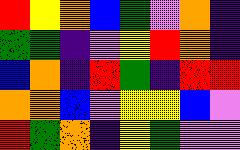[["red", "yellow", "orange", "blue", "green", "violet", "orange", "indigo"], ["green", "green", "indigo", "violet", "yellow", "red", "orange", "indigo"], ["blue", "orange", "indigo", "red", "green", "indigo", "red", "red"], ["orange", "orange", "blue", "violet", "yellow", "yellow", "blue", "violet"], ["red", "green", "orange", "indigo", "yellow", "green", "violet", "violet"]]